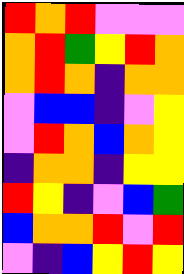[["red", "orange", "red", "violet", "violet", "violet"], ["orange", "red", "green", "yellow", "red", "orange"], ["orange", "red", "orange", "indigo", "orange", "orange"], ["violet", "blue", "blue", "indigo", "violet", "yellow"], ["violet", "red", "orange", "blue", "orange", "yellow"], ["indigo", "orange", "orange", "indigo", "yellow", "yellow"], ["red", "yellow", "indigo", "violet", "blue", "green"], ["blue", "orange", "orange", "red", "violet", "red"], ["violet", "indigo", "blue", "yellow", "red", "yellow"]]